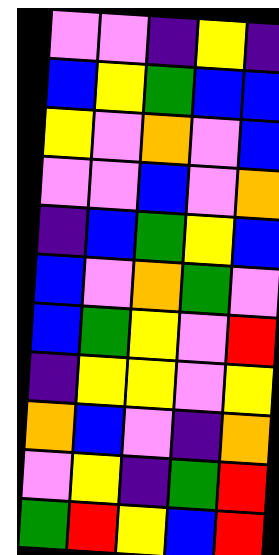[["violet", "violet", "indigo", "yellow", "indigo"], ["blue", "yellow", "green", "blue", "blue"], ["yellow", "violet", "orange", "violet", "blue"], ["violet", "violet", "blue", "violet", "orange"], ["indigo", "blue", "green", "yellow", "blue"], ["blue", "violet", "orange", "green", "violet"], ["blue", "green", "yellow", "violet", "red"], ["indigo", "yellow", "yellow", "violet", "yellow"], ["orange", "blue", "violet", "indigo", "orange"], ["violet", "yellow", "indigo", "green", "red"], ["green", "red", "yellow", "blue", "red"]]